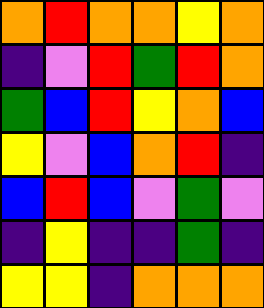[["orange", "red", "orange", "orange", "yellow", "orange"], ["indigo", "violet", "red", "green", "red", "orange"], ["green", "blue", "red", "yellow", "orange", "blue"], ["yellow", "violet", "blue", "orange", "red", "indigo"], ["blue", "red", "blue", "violet", "green", "violet"], ["indigo", "yellow", "indigo", "indigo", "green", "indigo"], ["yellow", "yellow", "indigo", "orange", "orange", "orange"]]